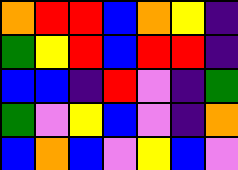[["orange", "red", "red", "blue", "orange", "yellow", "indigo"], ["green", "yellow", "red", "blue", "red", "red", "indigo"], ["blue", "blue", "indigo", "red", "violet", "indigo", "green"], ["green", "violet", "yellow", "blue", "violet", "indigo", "orange"], ["blue", "orange", "blue", "violet", "yellow", "blue", "violet"]]